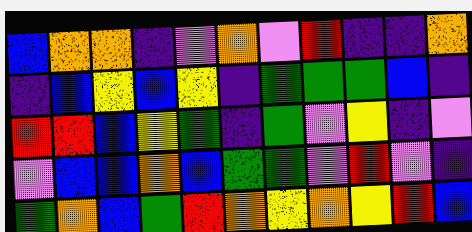[["blue", "orange", "orange", "indigo", "violet", "orange", "violet", "red", "indigo", "indigo", "orange"], ["indigo", "blue", "yellow", "blue", "yellow", "indigo", "green", "green", "green", "blue", "indigo"], ["red", "red", "blue", "yellow", "green", "indigo", "green", "violet", "yellow", "indigo", "violet"], ["violet", "blue", "blue", "orange", "blue", "green", "green", "violet", "red", "violet", "indigo"], ["green", "orange", "blue", "green", "red", "orange", "yellow", "orange", "yellow", "red", "blue"]]